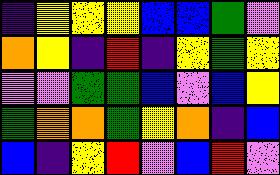[["indigo", "yellow", "yellow", "yellow", "blue", "blue", "green", "violet"], ["orange", "yellow", "indigo", "red", "indigo", "yellow", "green", "yellow"], ["violet", "violet", "green", "green", "blue", "violet", "blue", "yellow"], ["green", "orange", "orange", "green", "yellow", "orange", "indigo", "blue"], ["blue", "indigo", "yellow", "red", "violet", "blue", "red", "violet"]]